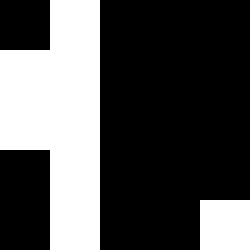[["black", "white", "black", "black", "black"], ["white", "white", "black", "black", "black"], ["white", "white", "black", "black", "black"], ["black", "white", "black", "black", "black"], ["black", "white", "black", "black", "white"]]